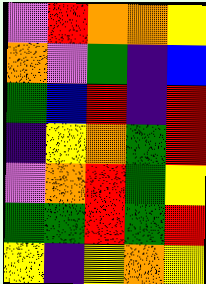[["violet", "red", "orange", "orange", "yellow"], ["orange", "violet", "green", "indigo", "blue"], ["green", "blue", "red", "indigo", "red"], ["indigo", "yellow", "orange", "green", "red"], ["violet", "orange", "red", "green", "yellow"], ["green", "green", "red", "green", "red"], ["yellow", "indigo", "yellow", "orange", "yellow"]]